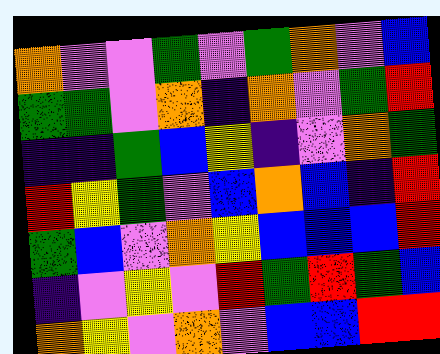[["orange", "violet", "violet", "green", "violet", "green", "orange", "violet", "blue"], ["green", "green", "violet", "orange", "indigo", "orange", "violet", "green", "red"], ["indigo", "indigo", "green", "blue", "yellow", "indigo", "violet", "orange", "green"], ["red", "yellow", "green", "violet", "blue", "orange", "blue", "indigo", "red"], ["green", "blue", "violet", "orange", "yellow", "blue", "blue", "blue", "red"], ["indigo", "violet", "yellow", "violet", "red", "green", "red", "green", "blue"], ["orange", "yellow", "violet", "orange", "violet", "blue", "blue", "red", "red"]]